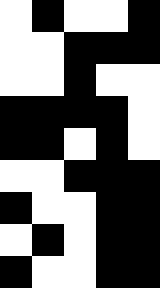[["white", "black", "white", "white", "black"], ["white", "white", "black", "black", "black"], ["white", "white", "black", "white", "white"], ["black", "black", "black", "black", "white"], ["black", "black", "white", "black", "white"], ["white", "white", "black", "black", "black"], ["black", "white", "white", "black", "black"], ["white", "black", "white", "black", "black"], ["black", "white", "white", "black", "black"]]